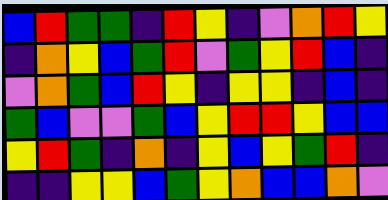[["blue", "red", "green", "green", "indigo", "red", "yellow", "indigo", "violet", "orange", "red", "yellow"], ["indigo", "orange", "yellow", "blue", "green", "red", "violet", "green", "yellow", "red", "blue", "indigo"], ["violet", "orange", "green", "blue", "red", "yellow", "indigo", "yellow", "yellow", "indigo", "blue", "indigo"], ["green", "blue", "violet", "violet", "green", "blue", "yellow", "red", "red", "yellow", "blue", "blue"], ["yellow", "red", "green", "indigo", "orange", "indigo", "yellow", "blue", "yellow", "green", "red", "indigo"], ["indigo", "indigo", "yellow", "yellow", "blue", "green", "yellow", "orange", "blue", "blue", "orange", "violet"]]